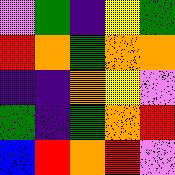[["violet", "green", "indigo", "yellow", "green"], ["red", "orange", "green", "orange", "orange"], ["indigo", "indigo", "orange", "yellow", "violet"], ["green", "indigo", "green", "orange", "red"], ["blue", "red", "orange", "red", "violet"]]